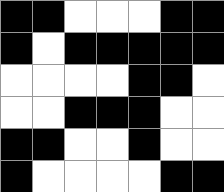[["black", "black", "white", "white", "white", "black", "black"], ["black", "white", "black", "black", "black", "black", "black"], ["white", "white", "white", "white", "black", "black", "white"], ["white", "white", "black", "black", "black", "white", "white"], ["black", "black", "white", "white", "black", "white", "white"], ["black", "white", "white", "white", "white", "black", "black"]]